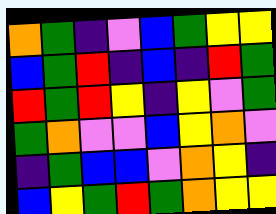[["orange", "green", "indigo", "violet", "blue", "green", "yellow", "yellow"], ["blue", "green", "red", "indigo", "blue", "indigo", "red", "green"], ["red", "green", "red", "yellow", "indigo", "yellow", "violet", "green"], ["green", "orange", "violet", "violet", "blue", "yellow", "orange", "violet"], ["indigo", "green", "blue", "blue", "violet", "orange", "yellow", "indigo"], ["blue", "yellow", "green", "red", "green", "orange", "yellow", "yellow"]]